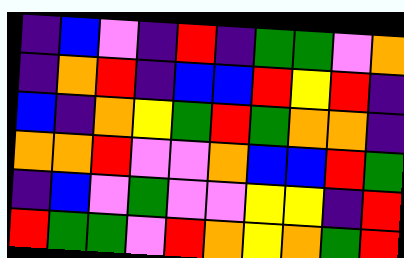[["indigo", "blue", "violet", "indigo", "red", "indigo", "green", "green", "violet", "orange"], ["indigo", "orange", "red", "indigo", "blue", "blue", "red", "yellow", "red", "indigo"], ["blue", "indigo", "orange", "yellow", "green", "red", "green", "orange", "orange", "indigo"], ["orange", "orange", "red", "violet", "violet", "orange", "blue", "blue", "red", "green"], ["indigo", "blue", "violet", "green", "violet", "violet", "yellow", "yellow", "indigo", "red"], ["red", "green", "green", "violet", "red", "orange", "yellow", "orange", "green", "red"]]